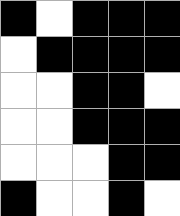[["black", "white", "black", "black", "black"], ["white", "black", "black", "black", "black"], ["white", "white", "black", "black", "white"], ["white", "white", "black", "black", "black"], ["white", "white", "white", "black", "black"], ["black", "white", "white", "black", "white"]]